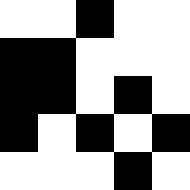[["white", "white", "black", "white", "white"], ["black", "black", "white", "white", "white"], ["black", "black", "white", "black", "white"], ["black", "white", "black", "white", "black"], ["white", "white", "white", "black", "white"]]